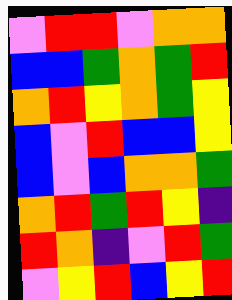[["violet", "red", "red", "violet", "orange", "orange"], ["blue", "blue", "green", "orange", "green", "red"], ["orange", "red", "yellow", "orange", "green", "yellow"], ["blue", "violet", "red", "blue", "blue", "yellow"], ["blue", "violet", "blue", "orange", "orange", "green"], ["orange", "red", "green", "red", "yellow", "indigo"], ["red", "orange", "indigo", "violet", "red", "green"], ["violet", "yellow", "red", "blue", "yellow", "red"]]